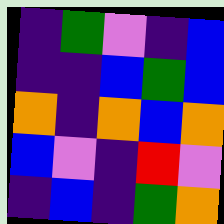[["indigo", "green", "violet", "indigo", "blue"], ["indigo", "indigo", "blue", "green", "blue"], ["orange", "indigo", "orange", "blue", "orange"], ["blue", "violet", "indigo", "red", "violet"], ["indigo", "blue", "indigo", "green", "orange"]]